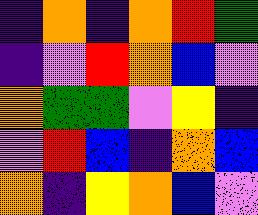[["indigo", "orange", "indigo", "orange", "red", "green"], ["indigo", "violet", "red", "orange", "blue", "violet"], ["orange", "green", "green", "violet", "yellow", "indigo"], ["violet", "red", "blue", "indigo", "orange", "blue"], ["orange", "indigo", "yellow", "orange", "blue", "violet"]]